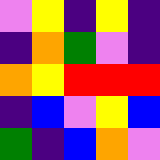[["violet", "yellow", "indigo", "yellow", "indigo"], ["indigo", "orange", "green", "violet", "indigo"], ["orange", "yellow", "red", "red", "red"], ["indigo", "blue", "violet", "yellow", "blue"], ["green", "indigo", "blue", "orange", "violet"]]